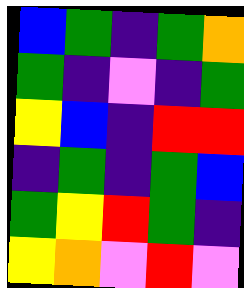[["blue", "green", "indigo", "green", "orange"], ["green", "indigo", "violet", "indigo", "green"], ["yellow", "blue", "indigo", "red", "red"], ["indigo", "green", "indigo", "green", "blue"], ["green", "yellow", "red", "green", "indigo"], ["yellow", "orange", "violet", "red", "violet"]]